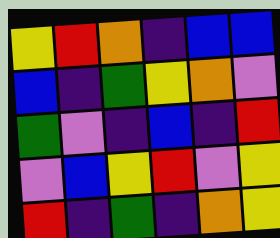[["yellow", "red", "orange", "indigo", "blue", "blue"], ["blue", "indigo", "green", "yellow", "orange", "violet"], ["green", "violet", "indigo", "blue", "indigo", "red"], ["violet", "blue", "yellow", "red", "violet", "yellow"], ["red", "indigo", "green", "indigo", "orange", "yellow"]]